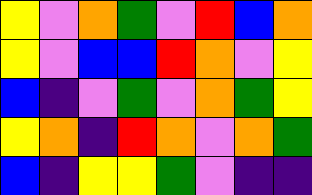[["yellow", "violet", "orange", "green", "violet", "red", "blue", "orange"], ["yellow", "violet", "blue", "blue", "red", "orange", "violet", "yellow"], ["blue", "indigo", "violet", "green", "violet", "orange", "green", "yellow"], ["yellow", "orange", "indigo", "red", "orange", "violet", "orange", "green"], ["blue", "indigo", "yellow", "yellow", "green", "violet", "indigo", "indigo"]]